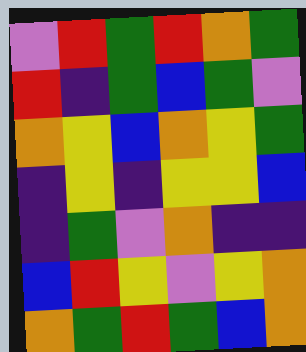[["violet", "red", "green", "red", "orange", "green"], ["red", "indigo", "green", "blue", "green", "violet"], ["orange", "yellow", "blue", "orange", "yellow", "green"], ["indigo", "yellow", "indigo", "yellow", "yellow", "blue"], ["indigo", "green", "violet", "orange", "indigo", "indigo"], ["blue", "red", "yellow", "violet", "yellow", "orange"], ["orange", "green", "red", "green", "blue", "orange"]]